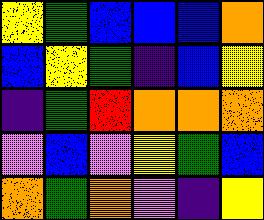[["yellow", "green", "blue", "blue", "blue", "orange"], ["blue", "yellow", "green", "indigo", "blue", "yellow"], ["indigo", "green", "red", "orange", "orange", "orange"], ["violet", "blue", "violet", "yellow", "green", "blue"], ["orange", "green", "orange", "violet", "indigo", "yellow"]]